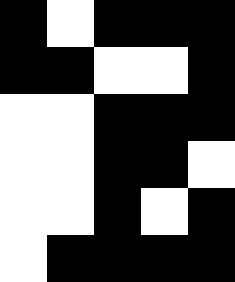[["black", "white", "black", "black", "black"], ["black", "black", "white", "white", "black"], ["white", "white", "black", "black", "black"], ["white", "white", "black", "black", "white"], ["white", "white", "black", "white", "black"], ["white", "black", "black", "black", "black"]]